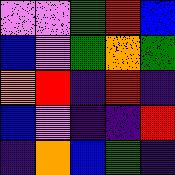[["violet", "violet", "green", "red", "blue"], ["blue", "violet", "green", "orange", "green"], ["orange", "red", "indigo", "red", "indigo"], ["blue", "violet", "indigo", "indigo", "red"], ["indigo", "orange", "blue", "green", "indigo"]]